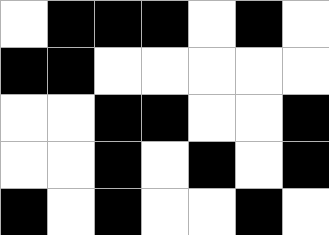[["white", "black", "black", "black", "white", "black", "white"], ["black", "black", "white", "white", "white", "white", "white"], ["white", "white", "black", "black", "white", "white", "black"], ["white", "white", "black", "white", "black", "white", "black"], ["black", "white", "black", "white", "white", "black", "white"]]